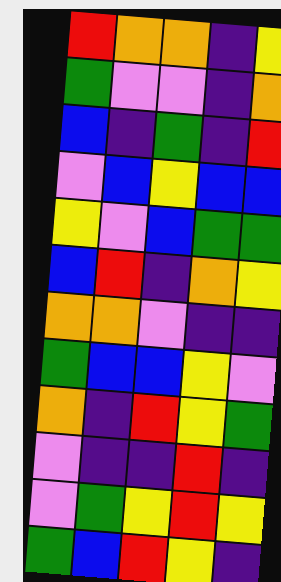[["red", "orange", "orange", "indigo", "yellow"], ["green", "violet", "violet", "indigo", "orange"], ["blue", "indigo", "green", "indigo", "red"], ["violet", "blue", "yellow", "blue", "blue"], ["yellow", "violet", "blue", "green", "green"], ["blue", "red", "indigo", "orange", "yellow"], ["orange", "orange", "violet", "indigo", "indigo"], ["green", "blue", "blue", "yellow", "violet"], ["orange", "indigo", "red", "yellow", "green"], ["violet", "indigo", "indigo", "red", "indigo"], ["violet", "green", "yellow", "red", "yellow"], ["green", "blue", "red", "yellow", "indigo"]]